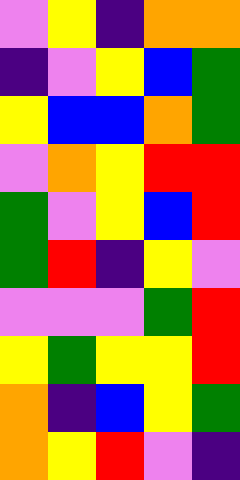[["violet", "yellow", "indigo", "orange", "orange"], ["indigo", "violet", "yellow", "blue", "green"], ["yellow", "blue", "blue", "orange", "green"], ["violet", "orange", "yellow", "red", "red"], ["green", "violet", "yellow", "blue", "red"], ["green", "red", "indigo", "yellow", "violet"], ["violet", "violet", "violet", "green", "red"], ["yellow", "green", "yellow", "yellow", "red"], ["orange", "indigo", "blue", "yellow", "green"], ["orange", "yellow", "red", "violet", "indigo"]]